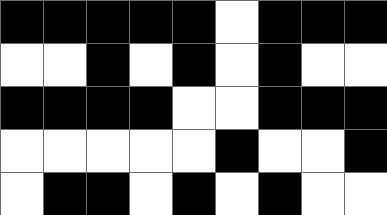[["black", "black", "black", "black", "black", "white", "black", "black", "black"], ["white", "white", "black", "white", "black", "white", "black", "white", "white"], ["black", "black", "black", "black", "white", "white", "black", "black", "black"], ["white", "white", "white", "white", "white", "black", "white", "white", "black"], ["white", "black", "black", "white", "black", "white", "black", "white", "white"]]